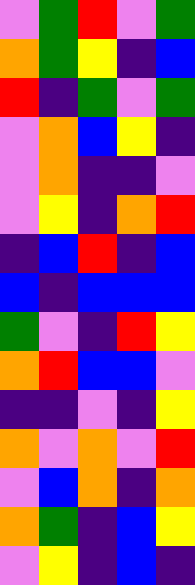[["violet", "green", "red", "violet", "green"], ["orange", "green", "yellow", "indigo", "blue"], ["red", "indigo", "green", "violet", "green"], ["violet", "orange", "blue", "yellow", "indigo"], ["violet", "orange", "indigo", "indigo", "violet"], ["violet", "yellow", "indigo", "orange", "red"], ["indigo", "blue", "red", "indigo", "blue"], ["blue", "indigo", "blue", "blue", "blue"], ["green", "violet", "indigo", "red", "yellow"], ["orange", "red", "blue", "blue", "violet"], ["indigo", "indigo", "violet", "indigo", "yellow"], ["orange", "violet", "orange", "violet", "red"], ["violet", "blue", "orange", "indigo", "orange"], ["orange", "green", "indigo", "blue", "yellow"], ["violet", "yellow", "indigo", "blue", "indigo"]]